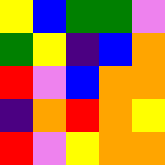[["yellow", "blue", "green", "green", "violet"], ["green", "yellow", "indigo", "blue", "orange"], ["red", "violet", "blue", "orange", "orange"], ["indigo", "orange", "red", "orange", "yellow"], ["red", "violet", "yellow", "orange", "orange"]]